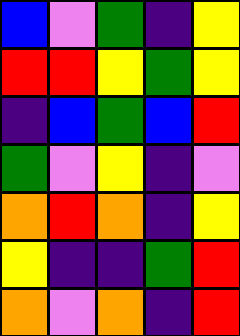[["blue", "violet", "green", "indigo", "yellow"], ["red", "red", "yellow", "green", "yellow"], ["indigo", "blue", "green", "blue", "red"], ["green", "violet", "yellow", "indigo", "violet"], ["orange", "red", "orange", "indigo", "yellow"], ["yellow", "indigo", "indigo", "green", "red"], ["orange", "violet", "orange", "indigo", "red"]]